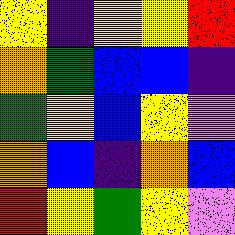[["yellow", "indigo", "yellow", "yellow", "red"], ["orange", "green", "blue", "blue", "indigo"], ["green", "yellow", "blue", "yellow", "violet"], ["orange", "blue", "indigo", "orange", "blue"], ["red", "yellow", "green", "yellow", "violet"]]